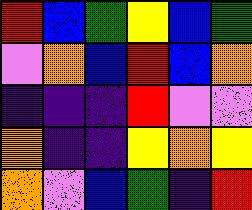[["red", "blue", "green", "yellow", "blue", "green"], ["violet", "orange", "blue", "red", "blue", "orange"], ["indigo", "indigo", "indigo", "red", "violet", "violet"], ["orange", "indigo", "indigo", "yellow", "orange", "yellow"], ["orange", "violet", "blue", "green", "indigo", "red"]]